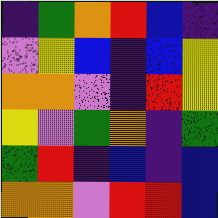[["indigo", "green", "orange", "red", "blue", "indigo"], ["violet", "yellow", "blue", "indigo", "blue", "yellow"], ["orange", "orange", "violet", "indigo", "red", "yellow"], ["yellow", "violet", "green", "orange", "indigo", "green"], ["green", "red", "indigo", "blue", "indigo", "blue"], ["orange", "orange", "violet", "red", "red", "blue"]]